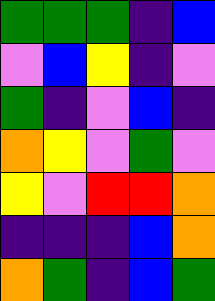[["green", "green", "green", "indigo", "blue"], ["violet", "blue", "yellow", "indigo", "violet"], ["green", "indigo", "violet", "blue", "indigo"], ["orange", "yellow", "violet", "green", "violet"], ["yellow", "violet", "red", "red", "orange"], ["indigo", "indigo", "indigo", "blue", "orange"], ["orange", "green", "indigo", "blue", "green"]]